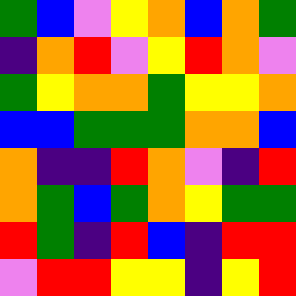[["green", "blue", "violet", "yellow", "orange", "blue", "orange", "green"], ["indigo", "orange", "red", "violet", "yellow", "red", "orange", "violet"], ["green", "yellow", "orange", "orange", "green", "yellow", "yellow", "orange"], ["blue", "blue", "green", "green", "green", "orange", "orange", "blue"], ["orange", "indigo", "indigo", "red", "orange", "violet", "indigo", "red"], ["orange", "green", "blue", "green", "orange", "yellow", "green", "green"], ["red", "green", "indigo", "red", "blue", "indigo", "red", "red"], ["violet", "red", "red", "yellow", "yellow", "indigo", "yellow", "red"]]